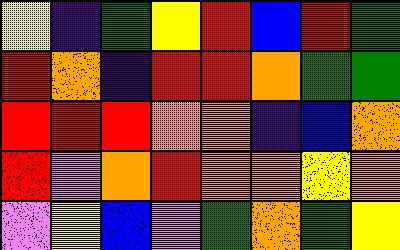[["yellow", "indigo", "green", "yellow", "red", "blue", "red", "green"], ["red", "orange", "indigo", "red", "red", "orange", "green", "green"], ["red", "red", "red", "orange", "orange", "indigo", "blue", "orange"], ["red", "violet", "orange", "red", "orange", "orange", "yellow", "orange"], ["violet", "yellow", "blue", "violet", "green", "orange", "green", "yellow"]]